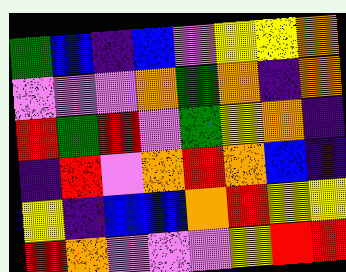[["green", "blue", "indigo", "blue", "violet", "yellow", "yellow", "orange"], ["violet", "violet", "violet", "orange", "green", "orange", "indigo", "orange"], ["red", "green", "red", "violet", "green", "yellow", "orange", "indigo"], ["indigo", "red", "violet", "orange", "red", "orange", "blue", "indigo"], ["yellow", "indigo", "blue", "blue", "orange", "red", "yellow", "yellow"], ["red", "orange", "violet", "violet", "violet", "yellow", "red", "red"]]